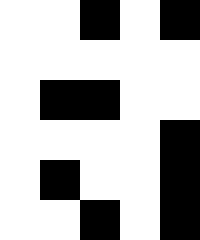[["white", "white", "black", "white", "black"], ["white", "white", "white", "white", "white"], ["white", "black", "black", "white", "white"], ["white", "white", "white", "white", "black"], ["white", "black", "white", "white", "black"], ["white", "white", "black", "white", "black"]]